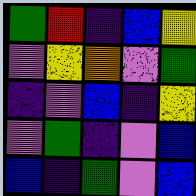[["green", "red", "indigo", "blue", "yellow"], ["violet", "yellow", "orange", "violet", "green"], ["indigo", "violet", "blue", "indigo", "yellow"], ["violet", "green", "indigo", "violet", "blue"], ["blue", "indigo", "green", "violet", "blue"]]